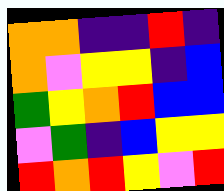[["orange", "orange", "indigo", "indigo", "red", "indigo"], ["orange", "violet", "yellow", "yellow", "indigo", "blue"], ["green", "yellow", "orange", "red", "blue", "blue"], ["violet", "green", "indigo", "blue", "yellow", "yellow"], ["red", "orange", "red", "yellow", "violet", "red"]]